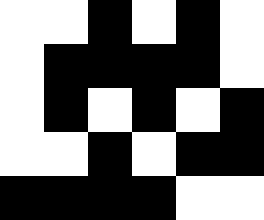[["white", "white", "black", "white", "black", "white"], ["white", "black", "black", "black", "black", "white"], ["white", "black", "white", "black", "white", "black"], ["white", "white", "black", "white", "black", "black"], ["black", "black", "black", "black", "white", "white"]]